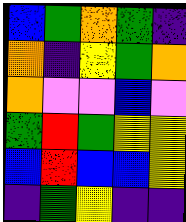[["blue", "green", "orange", "green", "indigo"], ["orange", "indigo", "yellow", "green", "orange"], ["orange", "violet", "violet", "blue", "violet"], ["green", "red", "green", "yellow", "yellow"], ["blue", "red", "blue", "blue", "yellow"], ["indigo", "green", "yellow", "indigo", "indigo"]]